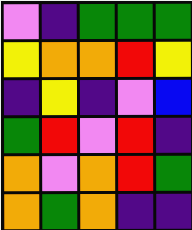[["violet", "indigo", "green", "green", "green"], ["yellow", "orange", "orange", "red", "yellow"], ["indigo", "yellow", "indigo", "violet", "blue"], ["green", "red", "violet", "red", "indigo"], ["orange", "violet", "orange", "red", "green"], ["orange", "green", "orange", "indigo", "indigo"]]